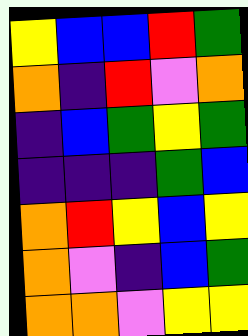[["yellow", "blue", "blue", "red", "green"], ["orange", "indigo", "red", "violet", "orange"], ["indigo", "blue", "green", "yellow", "green"], ["indigo", "indigo", "indigo", "green", "blue"], ["orange", "red", "yellow", "blue", "yellow"], ["orange", "violet", "indigo", "blue", "green"], ["orange", "orange", "violet", "yellow", "yellow"]]